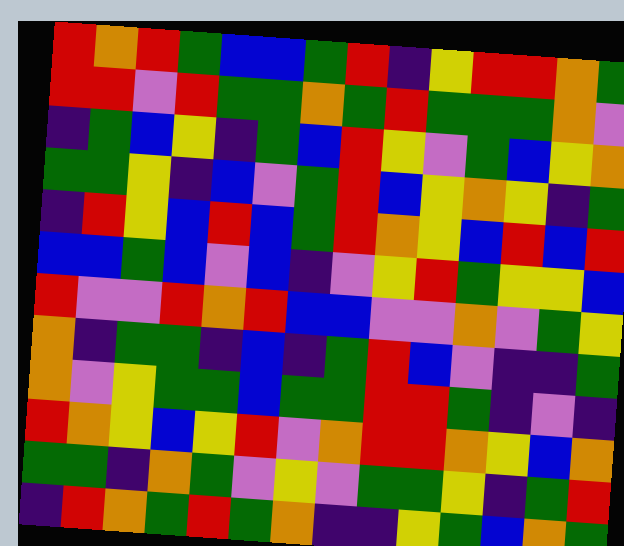[["red", "orange", "red", "green", "blue", "blue", "green", "red", "indigo", "yellow", "red", "red", "orange", "green"], ["red", "red", "violet", "red", "green", "green", "orange", "green", "red", "green", "green", "green", "orange", "violet"], ["indigo", "green", "blue", "yellow", "indigo", "green", "blue", "red", "yellow", "violet", "green", "blue", "yellow", "orange"], ["green", "green", "yellow", "indigo", "blue", "violet", "green", "red", "blue", "yellow", "orange", "yellow", "indigo", "green"], ["indigo", "red", "yellow", "blue", "red", "blue", "green", "red", "orange", "yellow", "blue", "red", "blue", "red"], ["blue", "blue", "green", "blue", "violet", "blue", "indigo", "violet", "yellow", "red", "green", "yellow", "yellow", "blue"], ["red", "violet", "violet", "red", "orange", "red", "blue", "blue", "violet", "violet", "orange", "violet", "green", "yellow"], ["orange", "indigo", "green", "green", "indigo", "blue", "indigo", "green", "red", "blue", "violet", "indigo", "indigo", "green"], ["orange", "violet", "yellow", "green", "green", "blue", "green", "green", "red", "red", "green", "indigo", "violet", "indigo"], ["red", "orange", "yellow", "blue", "yellow", "red", "violet", "orange", "red", "red", "orange", "yellow", "blue", "orange"], ["green", "green", "indigo", "orange", "green", "violet", "yellow", "violet", "green", "green", "yellow", "indigo", "green", "red"], ["indigo", "red", "orange", "green", "red", "green", "orange", "indigo", "indigo", "yellow", "green", "blue", "orange", "green"]]